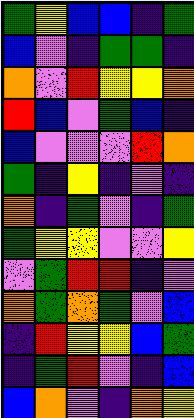[["green", "yellow", "blue", "blue", "indigo", "green"], ["blue", "violet", "indigo", "green", "green", "indigo"], ["orange", "violet", "red", "yellow", "yellow", "orange"], ["red", "blue", "violet", "green", "blue", "indigo"], ["blue", "violet", "violet", "violet", "red", "orange"], ["green", "indigo", "yellow", "indigo", "violet", "indigo"], ["orange", "indigo", "green", "violet", "indigo", "green"], ["green", "yellow", "yellow", "violet", "violet", "yellow"], ["violet", "green", "red", "red", "indigo", "violet"], ["orange", "green", "orange", "green", "violet", "blue"], ["indigo", "red", "yellow", "yellow", "blue", "green"], ["indigo", "green", "red", "violet", "indigo", "blue"], ["blue", "orange", "violet", "indigo", "orange", "yellow"]]